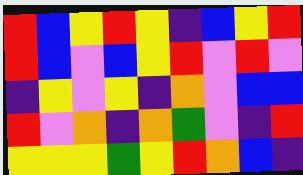[["red", "blue", "yellow", "red", "yellow", "indigo", "blue", "yellow", "red"], ["red", "blue", "violet", "blue", "yellow", "red", "violet", "red", "violet"], ["indigo", "yellow", "violet", "yellow", "indigo", "orange", "violet", "blue", "blue"], ["red", "violet", "orange", "indigo", "orange", "green", "violet", "indigo", "red"], ["yellow", "yellow", "yellow", "green", "yellow", "red", "orange", "blue", "indigo"]]